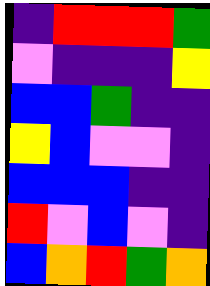[["indigo", "red", "red", "red", "green"], ["violet", "indigo", "indigo", "indigo", "yellow"], ["blue", "blue", "green", "indigo", "indigo"], ["yellow", "blue", "violet", "violet", "indigo"], ["blue", "blue", "blue", "indigo", "indigo"], ["red", "violet", "blue", "violet", "indigo"], ["blue", "orange", "red", "green", "orange"]]